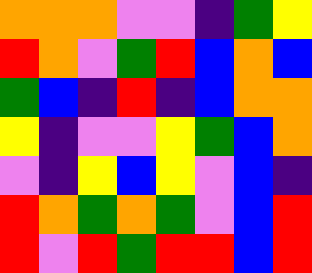[["orange", "orange", "orange", "violet", "violet", "indigo", "green", "yellow"], ["red", "orange", "violet", "green", "red", "blue", "orange", "blue"], ["green", "blue", "indigo", "red", "indigo", "blue", "orange", "orange"], ["yellow", "indigo", "violet", "violet", "yellow", "green", "blue", "orange"], ["violet", "indigo", "yellow", "blue", "yellow", "violet", "blue", "indigo"], ["red", "orange", "green", "orange", "green", "violet", "blue", "red"], ["red", "violet", "red", "green", "red", "red", "blue", "red"]]